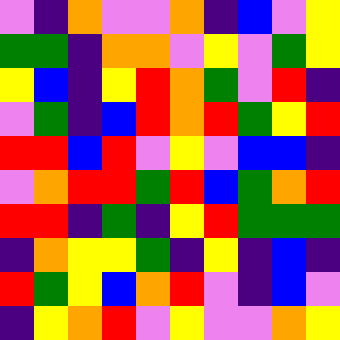[["violet", "indigo", "orange", "violet", "violet", "orange", "indigo", "blue", "violet", "yellow"], ["green", "green", "indigo", "orange", "orange", "violet", "yellow", "violet", "green", "yellow"], ["yellow", "blue", "indigo", "yellow", "red", "orange", "green", "violet", "red", "indigo"], ["violet", "green", "indigo", "blue", "red", "orange", "red", "green", "yellow", "red"], ["red", "red", "blue", "red", "violet", "yellow", "violet", "blue", "blue", "indigo"], ["violet", "orange", "red", "red", "green", "red", "blue", "green", "orange", "red"], ["red", "red", "indigo", "green", "indigo", "yellow", "red", "green", "green", "green"], ["indigo", "orange", "yellow", "yellow", "green", "indigo", "yellow", "indigo", "blue", "indigo"], ["red", "green", "yellow", "blue", "orange", "red", "violet", "indigo", "blue", "violet"], ["indigo", "yellow", "orange", "red", "violet", "yellow", "violet", "violet", "orange", "yellow"]]